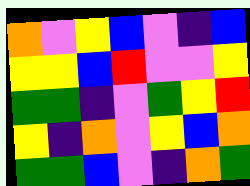[["orange", "violet", "yellow", "blue", "violet", "indigo", "blue"], ["yellow", "yellow", "blue", "red", "violet", "violet", "yellow"], ["green", "green", "indigo", "violet", "green", "yellow", "red"], ["yellow", "indigo", "orange", "violet", "yellow", "blue", "orange"], ["green", "green", "blue", "violet", "indigo", "orange", "green"]]